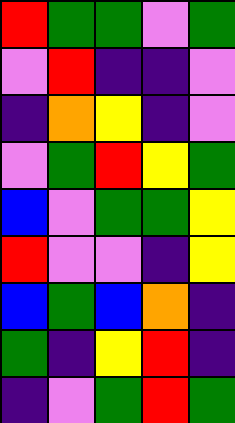[["red", "green", "green", "violet", "green"], ["violet", "red", "indigo", "indigo", "violet"], ["indigo", "orange", "yellow", "indigo", "violet"], ["violet", "green", "red", "yellow", "green"], ["blue", "violet", "green", "green", "yellow"], ["red", "violet", "violet", "indigo", "yellow"], ["blue", "green", "blue", "orange", "indigo"], ["green", "indigo", "yellow", "red", "indigo"], ["indigo", "violet", "green", "red", "green"]]